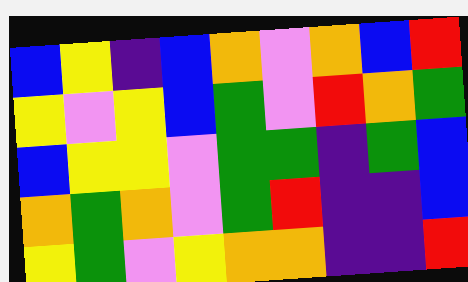[["blue", "yellow", "indigo", "blue", "orange", "violet", "orange", "blue", "red"], ["yellow", "violet", "yellow", "blue", "green", "violet", "red", "orange", "green"], ["blue", "yellow", "yellow", "violet", "green", "green", "indigo", "green", "blue"], ["orange", "green", "orange", "violet", "green", "red", "indigo", "indigo", "blue"], ["yellow", "green", "violet", "yellow", "orange", "orange", "indigo", "indigo", "red"]]